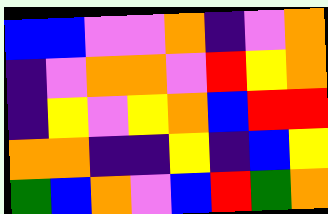[["blue", "blue", "violet", "violet", "orange", "indigo", "violet", "orange"], ["indigo", "violet", "orange", "orange", "violet", "red", "yellow", "orange"], ["indigo", "yellow", "violet", "yellow", "orange", "blue", "red", "red"], ["orange", "orange", "indigo", "indigo", "yellow", "indigo", "blue", "yellow"], ["green", "blue", "orange", "violet", "blue", "red", "green", "orange"]]